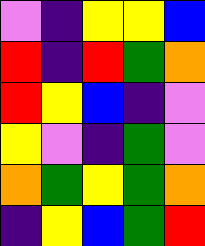[["violet", "indigo", "yellow", "yellow", "blue"], ["red", "indigo", "red", "green", "orange"], ["red", "yellow", "blue", "indigo", "violet"], ["yellow", "violet", "indigo", "green", "violet"], ["orange", "green", "yellow", "green", "orange"], ["indigo", "yellow", "blue", "green", "red"]]